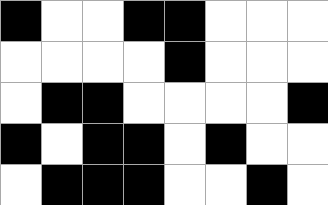[["black", "white", "white", "black", "black", "white", "white", "white"], ["white", "white", "white", "white", "black", "white", "white", "white"], ["white", "black", "black", "white", "white", "white", "white", "black"], ["black", "white", "black", "black", "white", "black", "white", "white"], ["white", "black", "black", "black", "white", "white", "black", "white"]]